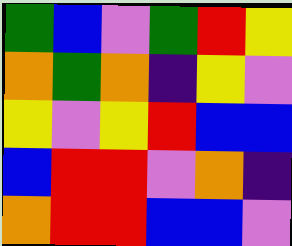[["green", "blue", "violet", "green", "red", "yellow"], ["orange", "green", "orange", "indigo", "yellow", "violet"], ["yellow", "violet", "yellow", "red", "blue", "blue"], ["blue", "red", "red", "violet", "orange", "indigo"], ["orange", "red", "red", "blue", "blue", "violet"]]